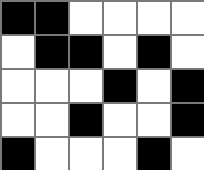[["black", "black", "white", "white", "white", "white"], ["white", "black", "black", "white", "black", "white"], ["white", "white", "white", "black", "white", "black"], ["white", "white", "black", "white", "white", "black"], ["black", "white", "white", "white", "black", "white"]]